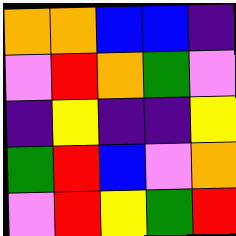[["orange", "orange", "blue", "blue", "indigo"], ["violet", "red", "orange", "green", "violet"], ["indigo", "yellow", "indigo", "indigo", "yellow"], ["green", "red", "blue", "violet", "orange"], ["violet", "red", "yellow", "green", "red"]]